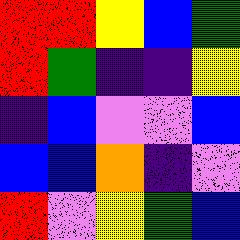[["red", "red", "yellow", "blue", "green"], ["red", "green", "indigo", "indigo", "yellow"], ["indigo", "blue", "violet", "violet", "blue"], ["blue", "blue", "orange", "indigo", "violet"], ["red", "violet", "yellow", "green", "blue"]]